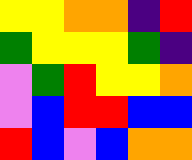[["yellow", "yellow", "orange", "orange", "indigo", "red"], ["green", "yellow", "yellow", "yellow", "green", "indigo"], ["violet", "green", "red", "yellow", "yellow", "orange"], ["violet", "blue", "red", "red", "blue", "blue"], ["red", "blue", "violet", "blue", "orange", "orange"]]